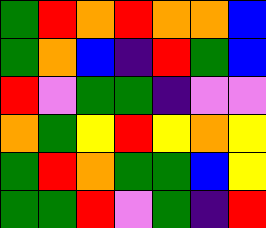[["green", "red", "orange", "red", "orange", "orange", "blue"], ["green", "orange", "blue", "indigo", "red", "green", "blue"], ["red", "violet", "green", "green", "indigo", "violet", "violet"], ["orange", "green", "yellow", "red", "yellow", "orange", "yellow"], ["green", "red", "orange", "green", "green", "blue", "yellow"], ["green", "green", "red", "violet", "green", "indigo", "red"]]